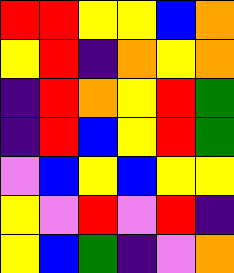[["red", "red", "yellow", "yellow", "blue", "orange"], ["yellow", "red", "indigo", "orange", "yellow", "orange"], ["indigo", "red", "orange", "yellow", "red", "green"], ["indigo", "red", "blue", "yellow", "red", "green"], ["violet", "blue", "yellow", "blue", "yellow", "yellow"], ["yellow", "violet", "red", "violet", "red", "indigo"], ["yellow", "blue", "green", "indigo", "violet", "orange"]]